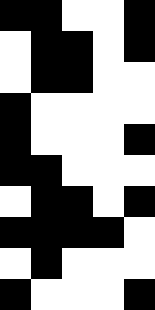[["black", "black", "white", "white", "black"], ["white", "black", "black", "white", "black"], ["white", "black", "black", "white", "white"], ["black", "white", "white", "white", "white"], ["black", "white", "white", "white", "black"], ["black", "black", "white", "white", "white"], ["white", "black", "black", "white", "black"], ["black", "black", "black", "black", "white"], ["white", "black", "white", "white", "white"], ["black", "white", "white", "white", "black"]]